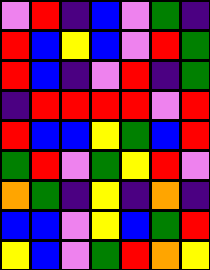[["violet", "red", "indigo", "blue", "violet", "green", "indigo"], ["red", "blue", "yellow", "blue", "violet", "red", "green"], ["red", "blue", "indigo", "violet", "red", "indigo", "green"], ["indigo", "red", "red", "red", "red", "violet", "red"], ["red", "blue", "blue", "yellow", "green", "blue", "red"], ["green", "red", "violet", "green", "yellow", "red", "violet"], ["orange", "green", "indigo", "yellow", "indigo", "orange", "indigo"], ["blue", "blue", "violet", "yellow", "blue", "green", "red"], ["yellow", "blue", "violet", "green", "red", "orange", "yellow"]]